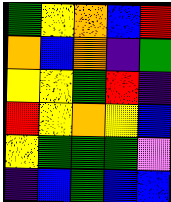[["green", "yellow", "orange", "blue", "red"], ["orange", "blue", "orange", "indigo", "green"], ["yellow", "yellow", "green", "red", "indigo"], ["red", "yellow", "orange", "yellow", "blue"], ["yellow", "green", "green", "green", "violet"], ["indigo", "blue", "green", "blue", "blue"]]